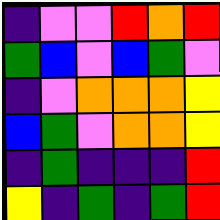[["indigo", "violet", "violet", "red", "orange", "red"], ["green", "blue", "violet", "blue", "green", "violet"], ["indigo", "violet", "orange", "orange", "orange", "yellow"], ["blue", "green", "violet", "orange", "orange", "yellow"], ["indigo", "green", "indigo", "indigo", "indigo", "red"], ["yellow", "indigo", "green", "indigo", "green", "red"]]